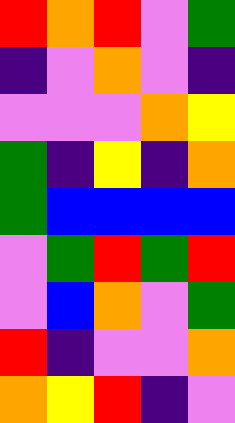[["red", "orange", "red", "violet", "green"], ["indigo", "violet", "orange", "violet", "indigo"], ["violet", "violet", "violet", "orange", "yellow"], ["green", "indigo", "yellow", "indigo", "orange"], ["green", "blue", "blue", "blue", "blue"], ["violet", "green", "red", "green", "red"], ["violet", "blue", "orange", "violet", "green"], ["red", "indigo", "violet", "violet", "orange"], ["orange", "yellow", "red", "indigo", "violet"]]